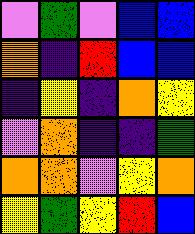[["violet", "green", "violet", "blue", "blue"], ["orange", "indigo", "red", "blue", "blue"], ["indigo", "yellow", "indigo", "orange", "yellow"], ["violet", "orange", "indigo", "indigo", "green"], ["orange", "orange", "violet", "yellow", "orange"], ["yellow", "green", "yellow", "red", "blue"]]